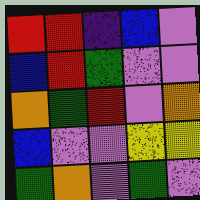[["red", "red", "indigo", "blue", "violet"], ["blue", "red", "green", "violet", "violet"], ["orange", "green", "red", "violet", "orange"], ["blue", "violet", "violet", "yellow", "yellow"], ["green", "orange", "violet", "green", "violet"]]